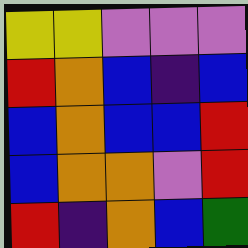[["yellow", "yellow", "violet", "violet", "violet"], ["red", "orange", "blue", "indigo", "blue"], ["blue", "orange", "blue", "blue", "red"], ["blue", "orange", "orange", "violet", "red"], ["red", "indigo", "orange", "blue", "green"]]